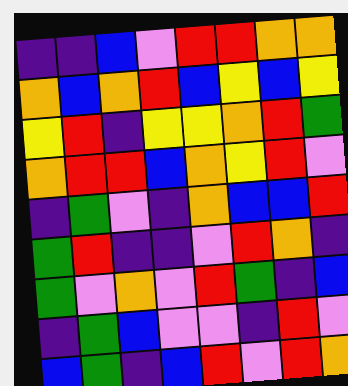[["indigo", "indigo", "blue", "violet", "red", "red", "orange", "orange"], ["orange", "blue", "orange", "red", "blue", "yellow", "blue", "yellow"], ["yellow", "red", "indigo", "yellow", "yellow", "orange", "red", "green"], ["orange", "red", "red", "blue", "orange", "yellow", "red", "violet"], ["indigo", "green", "violet", "indigo", "orange", "blue", "blue", "red"], ["green", "red", "indigo", "indigo", "violet", "red", "orange", "indigo"], ["green", "violet", "orange", "violet", "red", "green", "indigo", "blue"], ["indigo", "green", "blue", "violet", "violet", "indigo", "red", "violet"], ["blue", "green", "indigo", "blue", "red", "violet", "red", "orange"]]